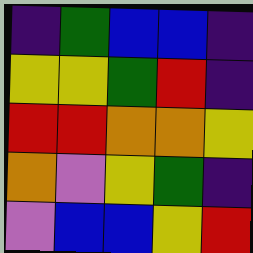[["indigo", "green", "blue", "blue", "indigo"], ["yellow", "yellow", "green", "red", "indigo"], ["red", "red", "orange", "orange", "yellow"], ["orange", "violet", "yellow", "green", "indigo"], ["violet", "blue", "blue", "yellow", "red"]]